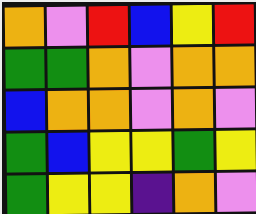[["orange", "violet", "red", "blue", "yellow", "red"], ["green", "green", "orange", "violet", "orange", "orange"], ["blue", "orange", "orange", "violet", "orange", "violet"], ["green", "blue", "yellow", "yellow", "green", "yellow"], ["green", "yellow", "yellow", "indigo", "orange", "violet"]]